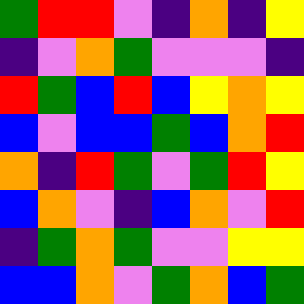[["green", "red", "red", "violet", "indigo", "orange", "indigo", "yellow"], ["indigo", "violet", "orange", "green", "violet", "violet", "violet", "indigo"], ["red", "green", "blue", "red", "blue", "yellow", "orange", "yellow"], ["blue", "violet", "blue", "blue", "green", "blue", "orange", "red"], ["orange", "indigo", "red", "green", "violet", "green", "red", "yellow"], ["blue", "orange", "violet", "indigo", "blue", "orange", "violet", "red"], ["indigo", "green", "orange", "green", "violet", "violet", "yellow", "yellow"], ["blue", "blue", "orange", "violet", "green", "orange", "blue", "green"]]